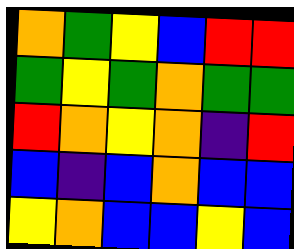[["orange", "green", "yellow", "blue", "red", "red"], ["green", "yellow", "green", "orange", "green", "green"], ["red", "orange", "yellow", "orange", "indigo", "red"], ["blue", "indigo", "blue", "orange", "blue", "blue"], ["yellow", "orange", "blue", "blue", "yellow", "blue"]]